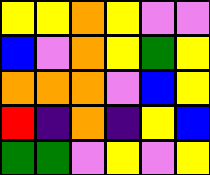[["yellow", "yellow", "orange", "yellow", "violet", "violet"], ["blue", "violet", "orange", "yellow", "green", "yellow"], ["orange", "orange", "orange", "violet", "blue", "yellow"], ["red", "indigo", "orange", "indigo", "yellow", "blue"], ["green", "green", "violet", "yellow", "violet", "yellow"]]